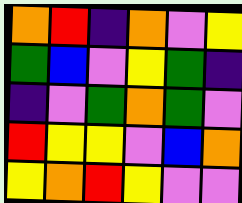[["orange", "red", "indigo", "orange", "violet", "yellow"], ["green", "blue", "violet", "yellow", "green", "indigo"], ["indigo", "violet", "green", "orange", "green", "violet"], ["red", "yellow", "yellow", "violet", "blue", "orange"], ["yellow", "orange", "red", "yellow", "violet", "violet"]]